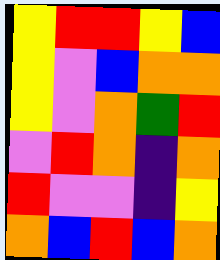[["yellow", "red", "red", "yellow", "blue"], ["yellow", "violet", "blue", "orange", "orange"], ["yellow", "violet", "orange", "green", "red"], ["violet", "red", "orange", "indigo", "orange"], ["red", "violet", "violet", "indigo", "yellow"], ["orange", "blue", "red", "blue", "orange"]]